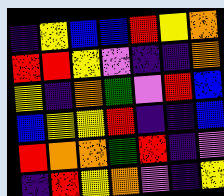[["indigo", "yellow", "blue", "blue", "red", "yellow", "orange"], ["red", "red", "yellow", "violet", "indigo", "indigo", "orange"], ["yellow", "indigo", "orange", "green", "violet", "red", "blue"], ["blue", "yellow", "yellow", "red", "indigo", "indigo", "blue"], ["red", "orange", "orange", "green", "red", "indigo", "violet"], ["indigo", "red", "yellow", "orange", "violet", "indigo", "yellow"]]